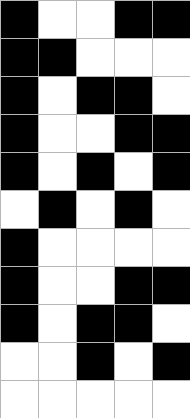[["black", "white", "white", "black", "black"], ["black", "black", "white", "white", "white"], ["black", "white", "black", "black", "white"], ["black", "white", "white", "black", "black"], ["black", "white", "black", "white", "black"], ["white", "black", "white", "black", "white"], ["black", "white", "white", "white", "white"], ["black", "white", "white", "black", "black"], ["black", "white", "black", "black", "white"], ["white", "white", "black", "white", "black"], ["white", "white", "white", "white", "white"]]